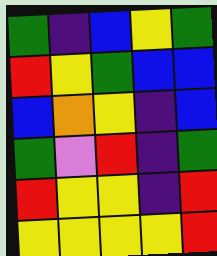[["green", "indigo", "blue", "yellow", "green"], ["red", "yellow", "green", "blue", "blue"], ["blue", "orange", "yellow", "indigo", "blue"], ["green", "violet", "red", "indigo", "green"], ["red", "yellow", "yellow", "indigo", "red"], ["yellow", "yellow", "yellow", "yellow", "red"]]